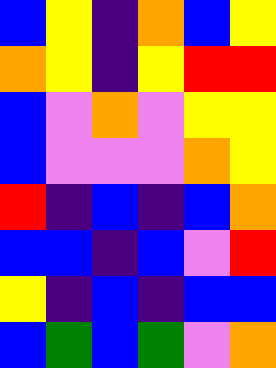[["blue", "yellow", "indigo", "orange", "blue", "yellow"], ["orange", "yellow", "indigo", "yellow", "red", "red"], ["blue", "violet", "orange", "violet", "yellow", "yellow"], ["blue", "violet", "violet", "violet", "orange", "yellow"], ["red", "indigo", "blue", "indigo", "blue", "orange"], ["blue", "blue", "indigo", "blue", "violet", "red"], ["yellow", "indigo", "blue", "indigo", "blue", "blue"], ["blue", "green", "blue", "green", "violet", "orange"]]